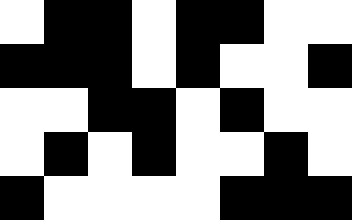[["white", "black", "black", "white", "black", "black", "white", "white"], ["black", "black", "black", "white", "black", "white", "white", "black"], ["white", "white", "black", "black", "white", "black", "white", "white"], ["white", "black", "white", "black", "white", "white", "black", "white"], ["black", "white", "white", "white", "white", "black", "black", "black"]]